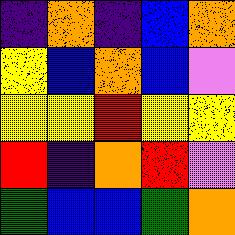[["indigo", "orange", "indigo", "blue", "orange"], ["yellow", "blue", "orange", "blue", "violet"], ["yellow", "yellow", "red", "yellow", "yellow"], ["red", "indigo", "orange", "red", "violet"], ["green", "blue", "blue", "green", "orange"]]